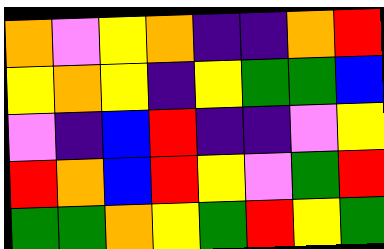[["orange", "violet", "yellow", "orange", "indigo", "indigo", "orange", "red"], ["yellow", "orange", "yellow", "indigo", "yellow", "green", "green", "blue"], ["violet", "indigo", "blue", "red", "indigo", "indigo", "violet", "yellow"], ["red", "orange", "blue", "red", "yellow", "violet", "green", "red"], ["green", "green", "orange", "yellow", "green", "red", "yellow", "green"]]